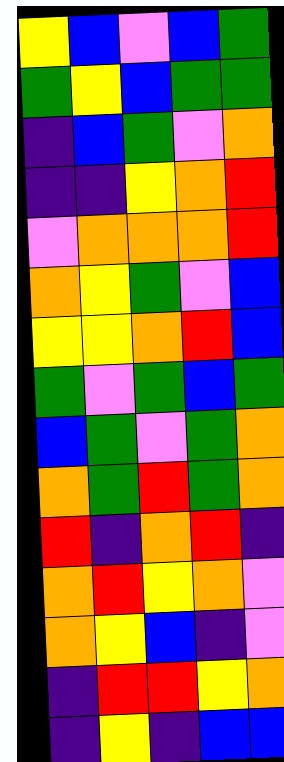[["yellow", "blue", "violet", "blue", "green"], ["green", "yellow", "blue", "green", "green"], ["indigo", "blue", "green", "violet", "orange"], ["indigo", "indigo", "yellow", "orange", "red"], ["violet", "orange", "orange", "orange", "red"], ["orange", "yellow", "green", "violet", "blue"], ["yellow", "yellow", "orange", "red", "blue"], ["green", "violet", "green", "blue", "green"], ["blue", "green", "violet", "green", "orange"], ["orange", "green", "red", "green", "orange"], ["red", "indigo", "orange", "red", "indigo"], ["orange", "red", "yellow", "orange", "violet"], ["orange", "yellow", "blue", "indigo", "violet"], ["indigo", "red", "red", "yellow", "orange"], ["indigo", "yellow", "indigo", "blue", "blue"]]